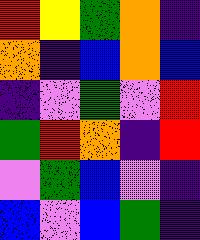[["red", "yellow", "green", "orange", "indigo"], ["orange", "indigo", "blue", "orange", "blue"], ["indigo", "violet", "green", "violet", "red"], ["green", "red", "orange", "indigo", "red"], ["violet", "green", "blue", "violet", "indigo"], ["blue", "violet", "blue", "green", "indigo"]]